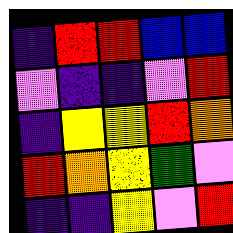[["indigo", "red", "red", "blue", "blue"], ["violet", "indigo", "indigo", "violet", "red"], ["indigo", "yellow", "yellow", "red", "orange"], ["red", "orange", "yellow", "green", "violet"], ["indigo", "indigo", "yellow", "violet", "red"]]